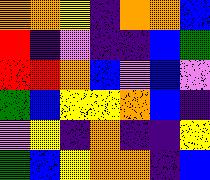[["orange", "orange", "yellow", "indigo", "orange", "orange", "blue"], ["red", "indigo", "violet", "indigo", "indigo", "blue", "green"], ["red", "red", "orange", "blue", "violet", "blue", "violet"], ["green", "blue", "yellow", "yellow", "orange", "blue", "indigo"], ["violet", "yellow", "indigo", "orange", "indigo", "indigo", "yellow"], ["green", "blue", "yellow", "orange", "orange", "indigo", "blue"]]